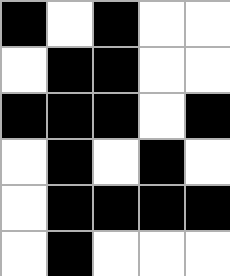[["black", "white", "black", "white", "white"], ["white", "black", "black", "white", "white"], ["black", "black", "black", "white", "black"], ["white", "black", "white", "black", "white"], ["white", "black", "black", "black", "black"], ["white", "black", "white", "white", "white"]]